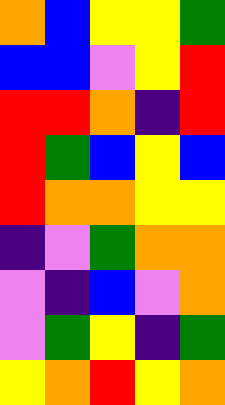[["orange", "blue", "yellow", "yellow", "green"], ["blue", "blue", "violet", "yellow", "red"], ["red", "red", "orange", "indigo", "red"], ["red", "green", "blue", "yellow", "blue"], ["red", "orange", "orange", "yellow", "yellow"], ["indigo", "violet", "green", "orange", "orange"], ["violet", "indigo", "blue", "violet", "orange"], ["violet", "green", "yellow", "indigo", "green"], ["yellow", "orange", "red", "yellow", "orange"]]